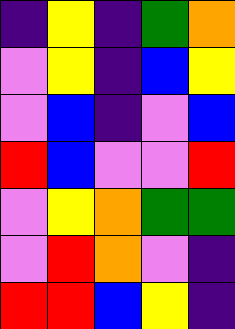[["indigo", "yellow", "indigo", "green", "orange"], ["violet", "yellow", "indigo", "blue", "yellow"], ["violet", "blue", "indigo", "violet", "blue"], ["red", "blue", "violet", "violet", "red"], ["violet", "yellow", "orange", "green", "green"], ["violet", "red", "orange", "violet", "indigo"], ["red", "red", "blue", "yellow", "indigo"]]